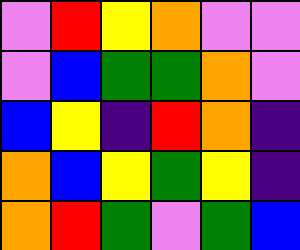[["violet", "red", "yellow", "orange", "violet", "violet"], ["violet", "blue", "green", "green", "orange", "violet"], ["blue", "yellow", "indigo", "red", "orange", "indigo"], ["orange", "blue", "yellow", "green", "yellow", "indigo"], ["orange", "red", "green", "violet", "green", "blue"]]